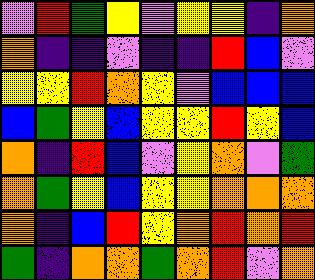[["violet", "red", "green", "yellow", "violet", "yellow", "yellow", "indigo", "orange"], ["orange", "indigo", "indigo", "violet", "indigo", "indigo", "red", "blue", "violet"], ["yellow", "yellow", "red", "orange", "yellow", "violet", "blue", "blue", "blue"], ["blue", "green", "yellow", "blue", "yellow", "yellow", "red", "yellow", "blue"], ["orange", "indigo", "red", "blue", "violet", "yellow", "orange", "violet", "green"], ["orange", "green", "yellow", "blue", "yellow", "yellow", "orange", "orange", "orange"], ["orange", "indigo", "blue", "red", "yellow", "orange", "red", "orange", "red"], ["green", "indigo", "orange", "orange", "green", "orange", "red", "violet", "orange"]]